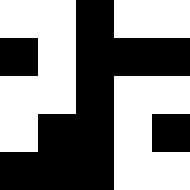[["white", "white", "black", "white", "white"], ["black", "white", "black", "black", "black"], ["white", "white", "black", "white", "white"], ["white", "black", "black", "white", "black"], ["black", "black", "black", "white", "white"]]